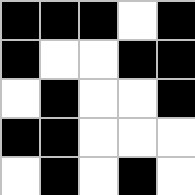[["black", "black", "black", "white", "black"], ["black", "white", "white", "black", "black"], ["white", "black", "white", "white", "black"], ["black", "black", "white", "white", "white"], ["white", "black", "white", "black", "white"]]